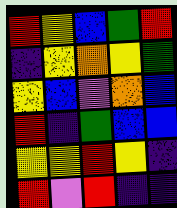[["red", "yellow", "blue", "green", "red"], ["indigo", "yellow", "orange", "yellow", "green"], ["yellow", "blue", "violet", "orange", "blue"], ["red", "indigo", "green", "blue", "blue"], ["yellow", "yellow", "red", "yellow", "indigo"], ["red", "violet", "red", "indigo", "indigo"]]